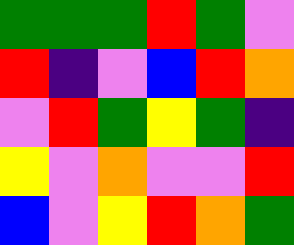[["green", "green", "green", "red", "green", "violet"], ["red", "indigo", "violet", "blue", "red", "orange"], ["violet", "red", "green", "yellow", "green", "indigo"], ["yellow", "violet", "orange", "violet", "violet", "red"], ["blue", "violet", "yellow", "red", "orange", "green"]]